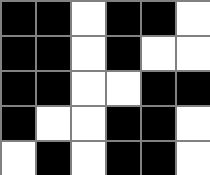[["black", "black", "white", "black", "black", "white"], ["black", "black", "white", "black", "white", "white"], ["black", "black", "white", "white", "black", "black"], ["black", "white", "white", "black", "black", "white"], ["white", "black", "white", "black", "black", "white"]]